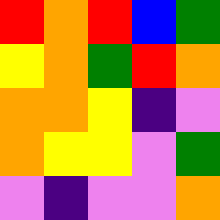[["red", "orange", "red", "blue", "green"], ["yellow", "orange", "green", "red", "orange"], ["orange", "orange", "yellow", "indigo", "violet"], ["orange", "yellow", "yellow", "violet", "green"], ["violet", "indigo", "violet", "violet", "orange"]]